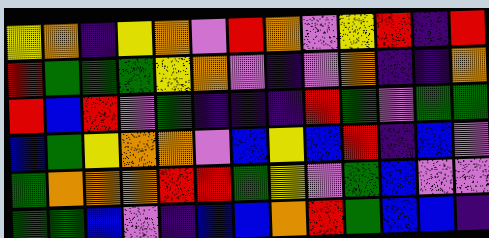[["yellow", "orange", "indigo", "yellow", "orange", "violet", "red", "orange", "violet", "yellow", "red", "indigo", "red"], ["red", "green", "green", "green", "yellow", "orange", "violet", "indigo", "violet", "orange", "indigo", "indigo", "orange"], ["red", "blue", "red", "violet", "green", "indigo", "indigo", "indigo", "red", "green", "violet", "green", "green"], ["blue", "green", "yellow", "orange", "orange", "violet", "blue", "yellow", "blue", "red", "indigo", "blue", "violet"], ["green", "orange", "orange", "orange", "red", "red", "green", "yellow", "violet", "green", "blue", "violet", "violet"], ["green", "green", "blue", "violet", "indigo", "blue", "blue", "orange", "red", "green", "blue", "blue", "indigo"]]